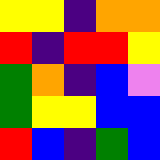[["yellow", "yellow", "indigo", "orange", "orange"], ["red", "indigo", "red", "red", "yellow"], ["green", "orange", "indigo", "blue", "violet"], ["green", "yellow", "yellow", "blue", "blue"], ["red", "blue", "indigo", "green", "blue"]]